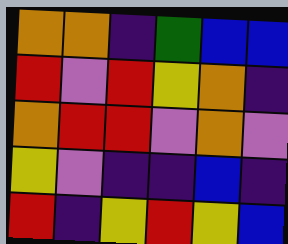[["orange", "orange", "indigo", "green", "blue", "blue"], ["red", "violet", "red", "yellow", "orange", "indigo"], ["orange", "red", "red", "violet", "orange", "violet"], ["yellow", "violet", "indigo", "indigo", "blue", "indigo"], ["red", "indigo", "yellow", "red", "yellow", "blue"]]